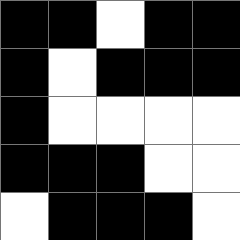[["black", "black", "white", "black", "black"], ["black", "white", "black", "black", "black"], ["black", "white", "white", "white", "white"], ["black", "black", "black", "white", "white"], ["white", "black", "black", "black", "white"]]